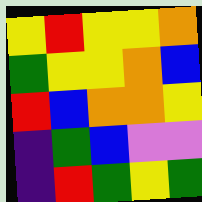[["yellow", "red", "yellow", "yellow", "orange"], ["green", "yellow", "yellow", "orange", "blue"], ["red", "blue", "orange", "orange", "yellow"], ["indigo", "green", "blue", "violet", "violet"], ["indigo", "red", "green", "yellow", "green"]]